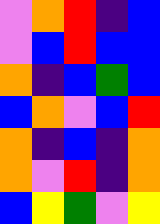[["violet", "orange", "red", "indigo", "blue"], ["violet", "blue", "red", "blue", "blue"], ["orange", "indigo", "blue", "green", "blue"], ["blue", "orange", "violet", "blue", "red"], ["orange", "indigo", "blue", "indigo", "orange"], ["orange", "violet", "red", "indigo", "orange"], ["blue", "yellow", "green", "violet", "yellow"]]